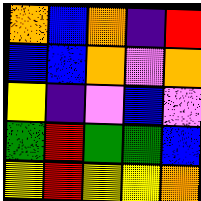[["orange", "blue", "orange", "indigo", "red"], ["blue", "blue", "orange", "violet", "orange"], ["yellow", "indigo", "violet", "blue", "violet"], ["green", "red", "green", "green", "blue"], ["yellow", "red", "yellow", "yellow", "orange"]]